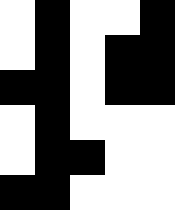[["white", "black", "white", "white", "black"], ["white", "black", "white", "black", "black"], ["black", "black", "white", "black", "black"], ["white", "black", "white", "white", "white"], ["white", "black", "black", "white", "white"], ["black", "black", "white", "white", "white"]]